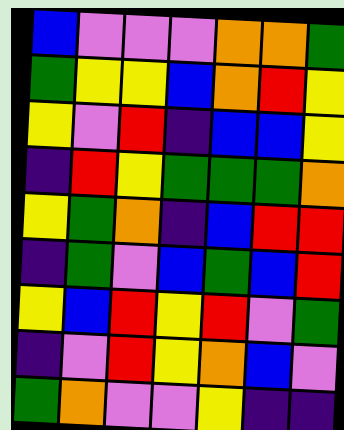[["blue", "violet", "violet", "violet", "orange", "orange", "green"], ["green", "yellow", "yellow", "blue", "orange", "red", "yellow"], ["yellow", "violet", "red", "indigo", "blue", "blue", "yellow"], ["indigo", "red", "yellow", "green", "green", "green", "orange"], ["yellow", "green", "orange", "indigo", "blue", "red", "red"], ["indigo", "green", "violet", "blue", "green", "blue", "red"], ["yellow", "blue", "red", "yellow", "red", "violet", "green"], ["indigo", "violet", "red", "yellow", "orange", "blue", "violet"], ["green", "orange", "violet", "violet", "yellow", "indigo", "indigo"]]